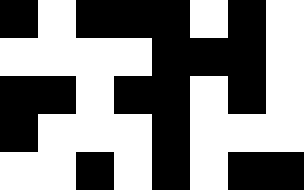[["black", "white", "black", "black", "black", "white", "black", "white"], ["white", "white", "white", "white", "black", "black", "black", "white"], ["black", "black", "white", "black", "black", "white", "black", "white"], ["black", "white", "white", "white", "black", "white", "white", "white"], ["white", "white", "black", "white", "black", "white", "black", "black"]]